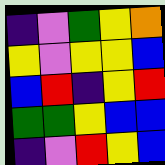[["indigo", "violet", "green", "yellow", "orange"], ["yellow", "violet", "yellow", "yellow", "blue"], ["blue", "red", "indigo", "yellow", "red"], ["green", "green", "yellow", "blue", "blue"], ["indigo", "violet", "red", "yellow", "blue"]]